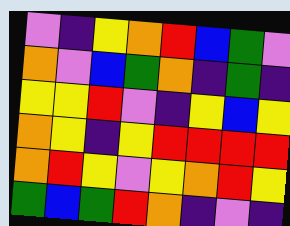[["violet", "indigo", "yellow", "orange", "red", "blue", "green", "violet"], ["orange", "violet", "blue", "green", "orange", "indigo", "green", "indigo"], ["yellow", "yellow", "red", "violet", "indigo", "yellow", "blue", "yellow"], ["orange", "yellow", "indigo", "yellow", "red", "red", "red", "red"], ["orange", "red", "yellow", "violet", "yellow", "orange", "red", "yellow"], ["green", "blue", "green", "red", "orange", "indigo", "violet", "indigo"]]